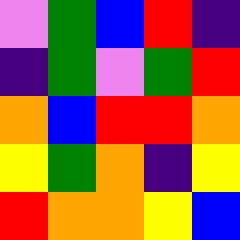[["violet", "green", "blue", "red", "indigo"], ["indigo", "green", "violet", "green", "red"], ["orange", "blue", "red", "red", "orange"], ["yellow", "green", "orange", "indigo", "yellow"], ["red", "orange", "orange", "yellow", "blue"]]